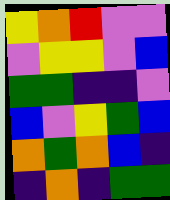[["yellow", "orange", "red", "violet", "violet"], ["violet", "yellow", "yellow", "violet", "blue"], ["green", "green", "indigo", "indigo", "violet"], ["blue", "violet", "yellow", "green", "blue"], ["orange", "green", "orange", "blue", "indigo"], ["indigo", "orange", "indigo", "green", "green"]]